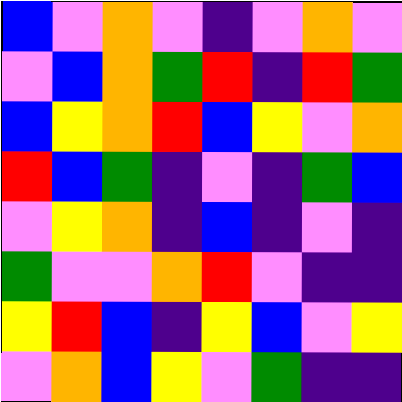[["blue", "violet", "orange", "violet", "indigo", "violet", "orange", "violet"], ["violet", "blue", "orange", "green", "red", "indigo", "red", "green"], ["blue", "yellow", "orange", "red", "blue", "yellow", "violet", "orange"], ["red", "blue", "green", "indigo", "violet", "indigo", "green", "blue"], ["violet", "yellow", "orange", "indigo", "blue", "indigo", "violet", "indigo"], ["green", "violet", "violet", "orange", "red", "violet", "indigo", "indigo"], ["yellow", "red", "blue", "indigo", "yellow", "blue", "violet", "yellow"], ["violet", "orange", "blue", "yellow", "violet", "green", "indigo", "indigo"]]